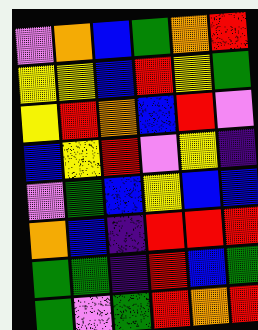[["violet", "orange", "blue", "green", "orange", "red"], ["yellow", "yellow", "blue", "red", "yellow", "green"], ["yellow", "red", "orange", "blue", "red", "violet"], ["blue", "yellow", "red", "violet", "yellow", "indigo"], ["violet", "green", "blue", "yellow", "blue", "blue"], ["orange", "blue", "indigo", "red", "red", "red"], ["green", "green", "indigo", "red", "blue", "green"], ["green", "violet", "green", "red", "orange", "red"]]